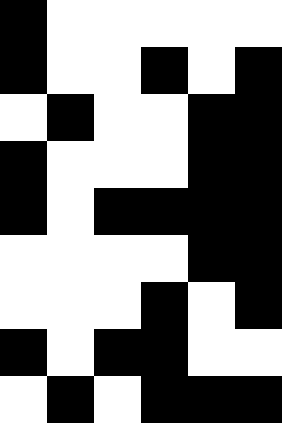[["black", "white", "white", "white", "white", "white"], ["black", "white", "white", "black", "white", "black"], ["white", "black", "white", "white", "black", "black"], ["black", "white", "white", "white", "black", "black"], ["black", "white", "black", "black", "black", "black"], ["white", "white", "white", "white", "black", "black"], ["white", "white", "white", "black", "white", "black"], ["black", "white", "black", "black", "white", "white"], ["white", "black", "white", "black", "black", "black"]]